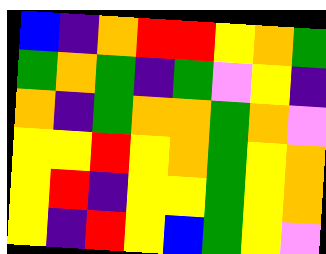[["blue", "indigo", "orange", "red", "red", "yellow", "orange", "green"], ["green", "orange", "green", "indigo", "green", "violet", "yellow", "indigo"], ["orange", "indigo", "green", "orange", "orange", "green", "orange", "violet"], ["yellow", "yellow", "red", "yellow", "orange", "green", "yellow", "orange"], ["yellow", "red", "indigo", "yellow", "yellow", "green", "yellow", "orange"], ["yellow", "indigo", "red", "yellow", "blue", "green", "yellow", "violet"]]